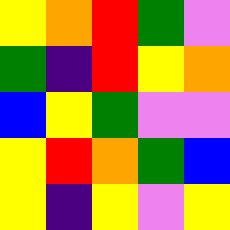[["yellow", "orange", "red", "green", "violet"], ["green", "indigo", "red", "yellow", "orange"], ["blue", "yellow", "green", "violet", "violet"], ["yellow", "red", "orange", "green", "blue"], ["yellow", "indigo", "yellow", "violet", "yellow"]]